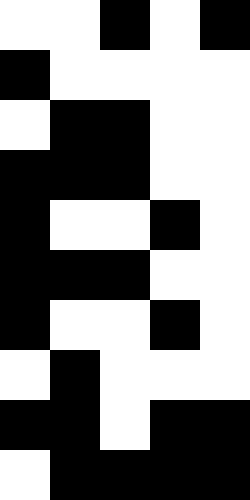[["white", "white", "black", "white", "black"], ["black", "white", "white", "white", "white"], ["white", "black", "black", "white", "white"], ["black", "black", "black", "white", "white"], ["black", "white", "white", "black", "white"], ["black", "black", "black", "white", "white"], ["black", "white", "white", "black", "white"], ["white", "black", "white", "white", "white"], ["black", "black", "white", "black", "black"], ["white", "black", "black", "black", "black"]]